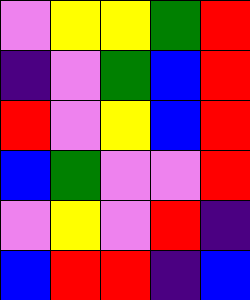[["violet", "yellow", "yellow", "green", "red"], ["indigo", "violet", "green", "blue", "red"], ["red", "violet", "yellow", "blue", "red"], ["blue", "green", "violet", "violet", "red"], ["violet", "yellow", "violet", "red", "indigo"], ["blue", "red", "red", "indigo", "blue"]]